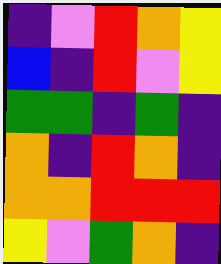[["indigo", "violet", "red", "orange", "yellow"], ["blue", "indigo", "red", "violet", "yellow"], ["green", "green", "indigo", "green", "indigo"], ["orange", "indigo", "red", "orange", "indigo"], ["orange", "orange", "red", "red", "red"], ["yellow", "violet", "green", "orange", "indigo"]]